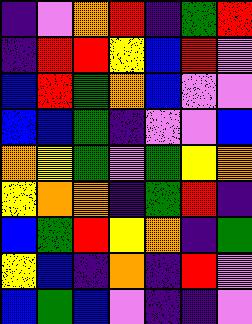[["indigo", "violet", "orange", "red", "indigo", "green", "red"], ["indigo", "red", "red", "yellow", "blue", "red", "violet"], ["blue", "red", "green", "orange", "blue", "violet", "violet"], ["blue", "blue", "green", "indigo", "violet", "violet", "blue"], ["orange", "yellow", "green", "violet", "green", "yellow", "orange"], ["yellow", "orange", "orange", "indigo", "green", "red", "indigo"], ["blue", "green", "red", "yellow", "orange", "indigo", "green"], ["yellow", "blue", "indigo", "orange", "indigo", "red", "violet"], ["blue", "green", "blue", "violet", "indigo", "indigo", "violet"]]